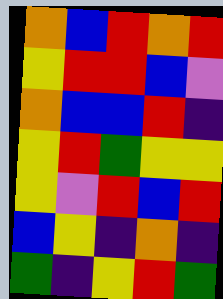[["orange", "blue", "red", "orange", "red"], ["yellow", "red", "red", "blue", "violet"], ["orange", "blue", "blue", "red", "indigo"], ["yellow", "red", "green", "yellow", "yellow"], ["yellow", "violet", "red", "blue", "red"], ["blue", "yellow", "indigo", "orange", "indigo"], ["green", "indigo", "yellow", "red", "green"]]